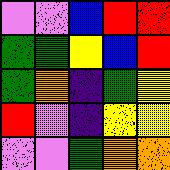[["violet", "violet", "blue", "red", "red"], ["green", "green", "yellow", "blue", "red"], ["green", "orange", "indigo", "green", "yellow"], ["red", "violet", "indigo", "yellow", "yellow"], ["violet", "violet", "green", "orange", "orange"]]